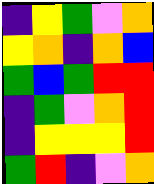[["indigo", "yellow", "green", "violet", "orange"], ["yellow", "orange", "indigo", "orange", "blue"], ["green", "blue", "green", "red", "red"], ["indigo", "green", "violet", "orange", "red"], ["indigo", "yellow", "yellow", "yellow", "red"], ["green", "red", "indigo", "violet", "orange"]]